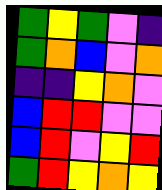[["green", "yellow", "green", "violet", "indigo"], ["green", "orange", "blue", "violet", "orange"], ["indigo", "indigo", "yellow", "orange", "violet"], ["blue", "red", "red", "violet", "violet"], ["blue", "red", "violet", "yellow", "red"], ["green", "red", "yellow", "orange", "yellow"]]